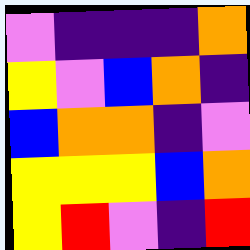[["violet", "indigo", "indigo", "indigo", "orange"], ["yellow", "violet", "blue", "orange", "indigo"], ["blue", "orange", "orange", "indigo", "violet"], ["yellow", "yellow", "yellow", "blue", "orange"], ["yellow", "red", "violet", "indigo", "red"]]